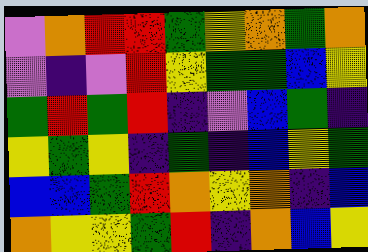[["violet", "orange", "red", "red", "green", "yellow", "orange", "green", "orange"], ["violet", "indigo", "violet", "red", "yellow", "green", "green", "blue", "yellow"], ["green", "red", "green", "red", "indigo", "violet", "blue", "green", "indigo"], ["yellow", "green", "yellow", "indigo", "green", "indigo", "blue", "yellow", "green"], ["blue", "blue", "green", "red", "orange", "yellow", "orange", "indigo", "blue"], ["orange", "yellow", "yellow", "green", "red", "indigo", "orange", "blue", "yellow"]]